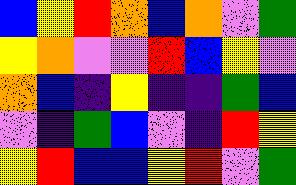[["blue", "yellow", "red", "orange", "blue", "orange", "violet", "green"], ["yellow", "orange", "violet", "violet", "red", "blue", "yellow", "violet"], ["orange", "blue", "indigo", "yellow", "indigo", "indigo", "green", "blue"], ["violet", "indigo", "green", "blue", "violet", "indigo", "red", "yellow"], ["yellow", "red", "blue", "blue", "yellow", "red", "violet", "green"]]